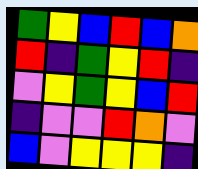[["green", "yellow", "blue", "red", "blue", "orange"], ["red", "indigo", "green", "yellow", "red", "indigo"], ["violet", "yellow", "green", "yellow", "blue", "red"], ["indigo", "violet", "violet", "red", "orange", "violet"], ["blue", "violet", "yellow", "yellow", "yellow", "indigo"]]